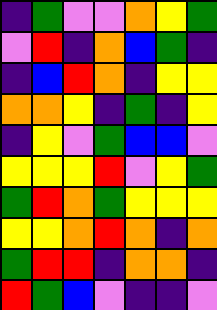[["indigo", "green", "violet", "violet", "orange", "yellow", "green"], ["violet", "red", "indigo", "orange", "blue", "green", "indigo"], ["indigo", "blue", "red", "orange", "indigo", "yellow", "yellow"], ["orange", "orange", "yellow", "indigo", "green", "indigo", "yellow"], ["indigo", "yellow", "violet", "green", "blue", "blue", "violet"], ["yellow", "yellow", "yellow", "red", "violet", "yellow", "green"], ["green", "red", "orange", "green", "yellow", "yellow", "yellow"], ["yellow", "yellow", "orange", "red", "orange", "indigo", "orange"], ["green", "red", "red", "indigo", "orange", "orange", "indigo"], ["red", "green", "blue", "violet", "indigo", "indigo", "violet"]]